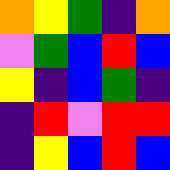[["orange", "yellow", "green", "indigo", "orange"], ["violet", "green", "blue", "red", "blue"], ["yellow", "indigo", "blue", "green", "indigo"], ["indigo", "red", "violet", "red", "red"], ["indigo", "yellow", "blue", "red", "blue"]]